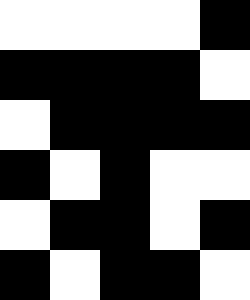[["white", "white", "white", "white", "black"], ["black", "black", "black", "black", "white"], ["white", "black", "black", "black", "black"], ["black", "white", "black", "white", "white"], ["white", "black", "black", "white", "black"], ["black", "white", "black", "black", "white"]]